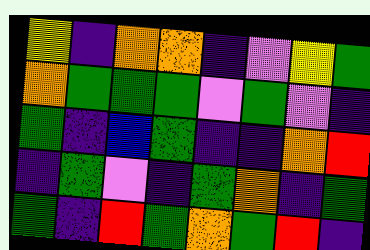[["yellow", "indigo", "orange", "orange", "indigo", "violet", "yellow", "green"], ["orange", "green", "green", "green", "violet", "green", "violet", "indigo"], ["green", "indigo", "blue", "green", "indigo", "indigo", "orange", "red"], ["indigo", "green", "violet", "indigo", "green", "orange", "indigo", "green"], ["green", "indigo", "red", "green", "orange", "green", "red", "indigo"]]